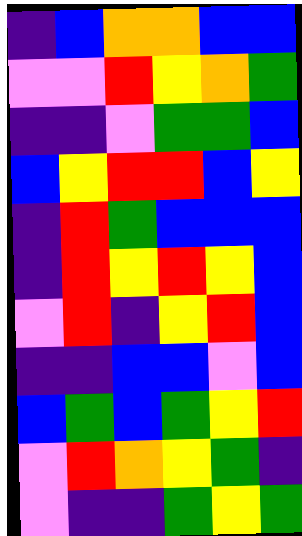[["indigo", "blue", "orange", "orange", "blue", "blue"], ["violet", "violet", "red", "yellow", "orange", "green"], ["indigo", "indigo", "violet", "green", "green", "blue"], ["blue", "yellow", "red", "red", "blue", "yellow"], ["indigo", "red", "green", "blue", "blue", "blue"], ["indigo", "red", "yellow", "red", "yellow", "blue"], ["violet", "red", "indigo", "yellow", "red", "blue"], ["indigo", "indigo", "blue", "blue", "violet", "blue"], ["blue", "green", "blue", "green", "yellow", "red"], ["violet", "red", "orange", "yellow", "green", "indigo"], ["violet", "indigo", "indigo", "green", "yellow", "green"]]